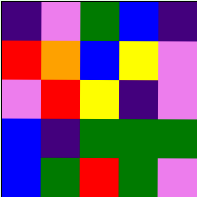[["indigo", "violet", "green", "blue", "indigo"], ["red", "orange", "blue", "yellow", "violet"], ["violet", "red", "yellow", "indigo", "violet"], ["blue", "indigo", "green", "green", "green"], ["blue", "green", "red", "green", "violet"]]